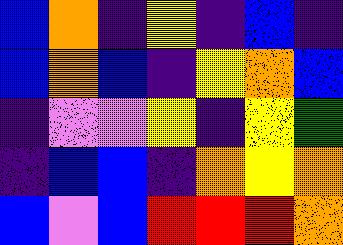[["blue", "orange", "indigo", "yellow", "indigo", "blue", "indigo"], ["blue", "orange", "blue", "indigo", "yellow", "orange", "blue"], ["indigo", "violet", "violet", "yellow", "indigo", "yellow", "green"], ["indigo", "blue", "blue", "indigo", "orange", "yellow", "orange"], ["blue", "violet", "blue", "red", "red", "red", "orange"]]